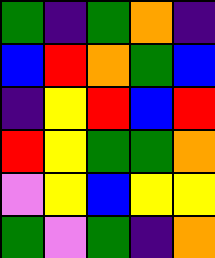[["green", "indigo", "green", "orange", "indigo"], ["blue", "red", "orange", "green", "blue"], ["indigo", "yellow", "red", "blue", "red"], ["red", "yellow", "green", "green", "orange"], ["violet", "yellow", "blue", "yellow", "yellow"], ["green", "violet", "green", "indigo", "orange"]]